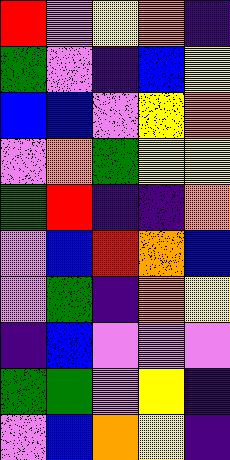[["red", "violet", "yellow", "orange", "indigo"], ["green", "violet", "indigo", "blue", "yellow"], ["blue", "blue", "violet", "yellow", "orange"], ["violet", "orange", "green", "yellow", "yellow"], ["green", "red", "indigo", "indigo", "orange"], ["violet", "blue", "red", "orange", "blue"], ["violet", "green", "indigo", "orange", "yellow"], ["indigo", "blue", "violet", "violet", "violet"], ["green", "green", "violet", "yellow", "indigo"], ["violet", "blue", "orange", "yellow", "indigo"]]